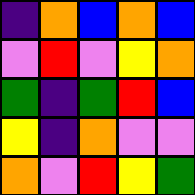[["indigo", "orange", "blue", "orange", "blue"], ["violet", "red", "violet", "yellow", "orange"], ["green", "indigo", "green", "red", "blue"], ["yellow", "indigo", "orange", "violet", "violet"], ["orange", "violet", "red", "yellow", "green"]]